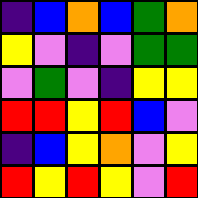[["indigo", "blue", "orange", "blue", "green", "orange"], ["yellow", "violet", "indigo", "violet", "green", "green"], ["violet", "green", "violet", "indigo", "yellow", "yellow"], ["red", "red", "yellow", "red", "blue", "violet"], ["indigo", "blue", "yellow", "orange", "violet", "yellow"], ["red", "yellow", "red", "yellow", "violet", "red"]]